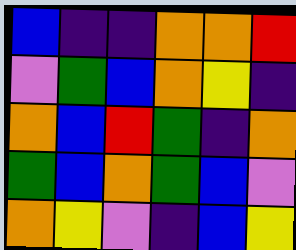[["blue", "indigo", "indigo", "orange", "orange", "red"], ["violet", "green", "blue", "orange", "yellow", "indigo"], ["orange", "blue", "red", "green", "indigo", "orange"], ["green", "blue", "orange", "green", "blue", "violet"], ["orange", "yellow", "violet", "indigo", "blue", "yellow"]]